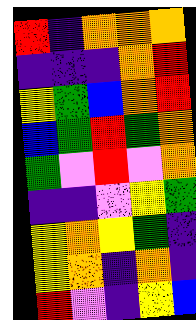[["red", "indigo", "orange", "orange", "orange"], ["indigo", "indigo", "indigo", "orange", "red"], ["yellow", "green", "blue", "orange", "red"], ["blue", "green", "red", "green", "orange"], ["green", "violet", "red", "violet", "orange"], ["indigo", "indigo", "violet", "yellow", "green"], ["yellow", "orange", "yellow", "green", "indigo"], ["yellow", "orange", "indigo", "orange", "indigo"], ["red", "violet", "indigo", "yellow", "blue"]]